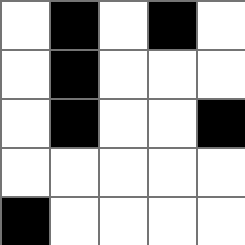[["white", "black", "white", "black", "white"], ["white", "black", "white", "white", "white"], ["white", "black", "white", "white", "black"], ["white", "white", "white", "white", "white"], ["black", "white", "white", "white", "white"]]